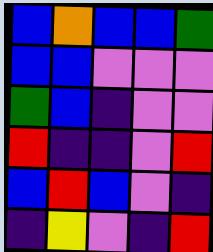[["blue", "orange", "blue", "blue", "green"], ["blue", "blue", "violet", "violet", "violet"], ["green", "blue", "indigo", "violet", "violet"], ["red", "indigo", "indigo", "violet", "red"], ["blue", "red", "blue", "violet", "indigo"], ["indigo", "yellow", "violet", "indigo", "red"]]